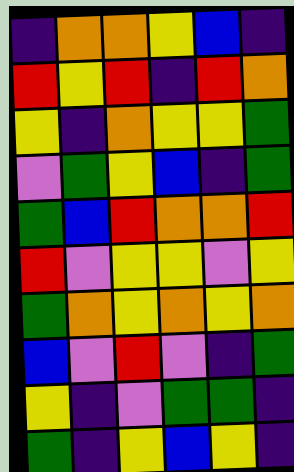[["indigo", "orange", "orange", "yellow", "blue", "indigo"], ["red", "yellow", "red", "indigo", "red", "orange"], ["yellow", "indigo", "orange", "yellow", "yellow", "green"], ["violet", "green", "yellow", "blue", "indigo", "green"], ["green", "blue", "red", "orange", "orange", "red"], ["red", "violet", "yellow", "yellow", "violet", "yellow"], ["green", "orange", "yellow", "orange", "yellow", "orange"], ["blue", "violet", "red", "violet", "indigo", "green"], ["yellow", "indigo", "violet", "green", "green", "indigo"], ["green", "indigo", "yellow", "blue", "yellow", "indigo"]]